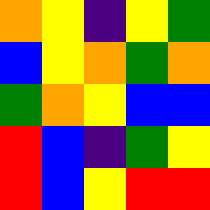[["orange", "yellow", "indigo", "yellow", "green"], ["blue", "yellow", "orange", "green", "orange"], ["green", "orange", "yellow", "blue", "blue"], ["red", "blue", "indigo", "green", "yellow"], ["red", "blue", "yellow", "red", "red"]]